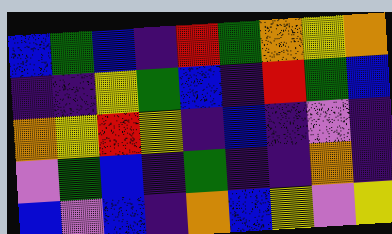[["blue", "green", "blue", "indigo", "red", "green", "orange", "yellow", "orange"], ["indigo", "indigo", "yellow", "green", "blue", "indigo", "red", "green", "blue"], ["orange", "yellow", "red", "yellow", "indigo", "blue", "indigo", "violet", "indigo"], ["violet", "green", "blue", "indigo", "green", "indigo", "indigo", "orange", "indigo"], ["blue", "violet", "blue", "indigo", "orange", "blue", "yellow", "violet", "yellow"]]